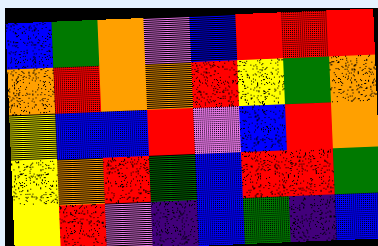[["blue", "green", "orange", "violet", "blue", "red", "red", "red"], ["orange", "red", "orange", "orange", "red", "yellow", "green", "orange"], ["yellow", "blue", "blue", "red", "violet", "blue", "red", "orange"], ["yellow", "orange", "red", "green", "blue", "red", "red", "green"], ["yellow", "red", "violet", "indigo", "blue", "green", "indigo", "blue"]]